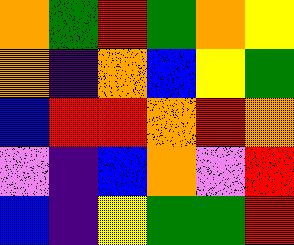[["orange", "green", "red", "green", "orange", "yellow"], ["orange", "indigo", "orange", "blue", "yellow", "green"], ["blue", "red", "red", "orange", "red", "orange"], ["violet", "indigo", "blue", "orange", "violet", "red"], ["blue", "indigo", "yellow", "green", "green", "red"]]